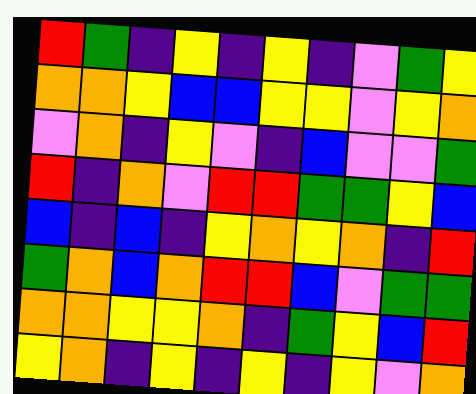[["red", "green", "indigo", "yellow", "indigo", "yellow", "indigo", "violet", "green", "yellow"], ["orange", "orange", "yellow", "blue", "blue", "yellow", "yellow", "violet", "yellow", "orange"], ["violet", "orange", "indigo", "yellow", "violet", "indigo", "blue", "violet", "violet", "green"], ["red", "indigo", "orange", "violet", "red", "red", "green", "green", "yellow", "blue"], ["blue", "indigo", "blue", "indigo", "yellow", "orange", "yellow", "orange", "indigo", "red"], ["green", "orange", "blue", "orange", "red", "red", "blue", "violet", "green", "green"], ["orange", "orange", "yellow", "yellow", "orange", "indigo", "green", "yellow", "blue", "red"], ["yellow", "orange", "indigo", "yellow", "indigo", "yellow", "indigo", "yellow", "violet", "orange"]]